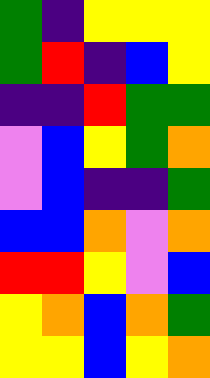[["green", "indigo", "yellow", "yellow", "yellow"], ["green", "red", "indigo", "blue", "yellow"], ["indigo", "indigo", "red", "green", "green"], ["violet", "blue", "yellow", "green", "orange"], ["violet", "blue", "indigo", "indigo", "green"], ["blue", "blue", "orange", "violet", "orange"], ["red", "red", "yellow", "violet", "blue"], ["yellow", "orange", "blue", "orange", "green"], ["yellow", "yellow", "blue", "yellow", "orange"]]